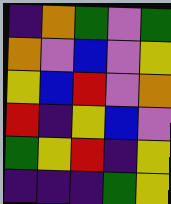[["indigo", "orange", "green", "violet", "green"], ["orange", "violet", "blue", "violet", "yellow"], ["yellow", "blue", "red", "violet", "orange"], ["red", "indigo", "yellow", "blue", "violet"], ["green", "yellow", "red", "indigo", "yellow"], ["indigo", "indigo", "indigo", "green", "yellow"]]